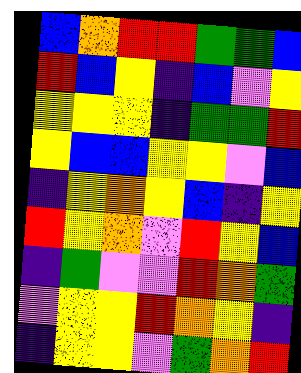[["blue", "orange", "red", "red", "green", "green", "blue"], ["red", "blue", "yellow", "indigo", "blue", "violet", "yellow"], ["yellow", "yellow", "yellow", "indigo", "green", "green", "red"], ["yellow", "blue", "blue", "yellow", "yellow", "violet", "blue"], ["indigo", "yellow", "orange", "yellow", "blue", "indigo", "yellow"], ["red", "yellow", "orange", "violet", "red", "yellow", "blue"], ["indigo", "green", "violet", "violet", "red", "orange", "green"], ["violet", "yellow", "yellow", "red", "orange", "yellow", "indigo"], ["indigo", "yellow", "yellow", "violet", "green", "orange", "red"]]